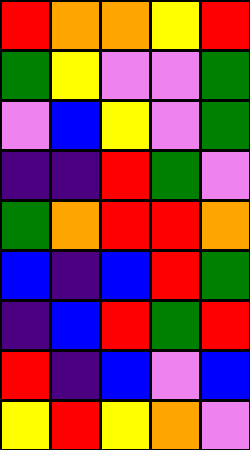[["red", "orange", "orange", "yellow", "red"], ["green", "yellow", "violet", "violet", "green"], ["violet", "blue", "yellow", "violet", "green"], ["indigo", "indigo", "red", "green", "violet"], ["green", "orange", "red", "red", "orange"], ["blue", "indigo", "blue", "red", "green"], ["indigo", "blue", "red", "green", "red"], ["red", "indigo", "blue", "violet", "blue"], ["yellow", "red", "yellow", "orange", "violet"]]